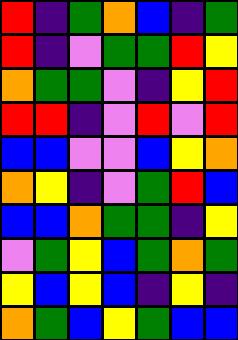[["red", "indigo", "green", "orange", "blue", "indigo", "green"], ["red", "indigo", "violet", "green", "green", "red", "yellow"], ["orange", "green", "green", "violet", "indigo", "yellow", "red"], ["red", "red", "indigo", "violet", "red", "violet", "red"], ["blue", "blue", "violet", "violet", "blue", "yellow", "orange"], ["orange", "yellow", "indigo", "violet", "green", "red", "blue"], ["blue", "blue", "orange", "green", "green", "indigo", "yellow"], ["violet", "green", "yellow", "blue", "green", "orange", "green"], ["yellow", "blue", "yellow", "blue", "indigo", "yellow", "indigo"], ["orange", "green", "blue", "yellow", "green", "blue", "blue"]]